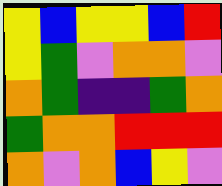[["yellow", "blue", "yellow", "yellow", "blue", "red"], ["yellow", "green", "violet", "orange", "orange", "violet"], ["orange", "green", "indigo", "indigo", "green", "orange"], ["green", "orange", "orange", "red", "red", "red"], ["orange", "violet", "orange", "blue", "yellow", "violet"]]